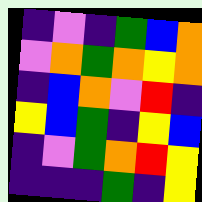[["indigo", "violet", "indigo", "green", "blue", "orange"], ["violet", "orange", "green", "orange", "yellow", "orange"], ["indigo", "blue", "orange", "violet", "red", "indigo"], ["yellow", "blue", "green", "indigo", "yellow", "blue"], ["indigo", "violet", "green", "orange", "red", "yellow"], ["indigo", "indigo", "indigo", "green", "indigo", "yellow"]]